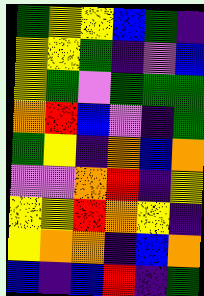[["green", "yellow", "yellow", "blue", "green", "indigo"], ["yellow", "yellow", "green", "indigo", "violet", "blue"], ["yellow", "green", "violet", "green", "green", "green"], ["orange", "red", "blue", "violet", "indigo", "green"], ["green", "yellow", "indigo", "orange", "blue", "orange"], ["violet", "violet", "orange", "red", "indigo", "yellow"], ["yellow", "yellow", "red", "orange", "yellow", "indigo"], ["yellow", "orange", "orange", "indigo", "blue", "orange"], ["blue", "indigo", "blue", "red", "indigo", "green"]]